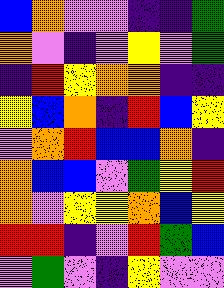[["blue", "orange", "violet", "violet", "indigo", "indigo", "green"], ["orange", "violet", "indigo", "violet", "yellow", "violet", "green"], ["indigo", "red", "yellow", "orange", "orange", "indigo", "indigo"], ["yellow", "blue", "orange", "indigo", "red", "blue", "yellow"], ["violet", "orange", "red", "blue", "blue", "orange", "indigo"], ["orange", "blue", "blue", "violet", "green", "yellow", "red"], ["orange", "violet", "yellow", "yellow", "orange", "blue", "yellow"], ["red", "red", "indigo", "violet", "red", "green", "blue"], ["violet", "green", "violet", "indigo", "yellow", "violet", "violet"]]